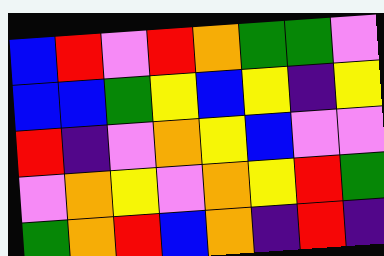[["blue", "red", "violet", "red", "orange", "green", "green", "violet"], ["blue", "blue", "green", "yellow", "blue", "yellow", "indigo", "yellow"], ["red", "indigo", "violet", "orange", "yellow", "blue", "violet", "violet"], ["violet", "orange", "yellow", "violet", "orange", "yellow", "red", "green"], ["green", "orange", "red", "blue", "orange", "indigo", "red", "indigo"]]